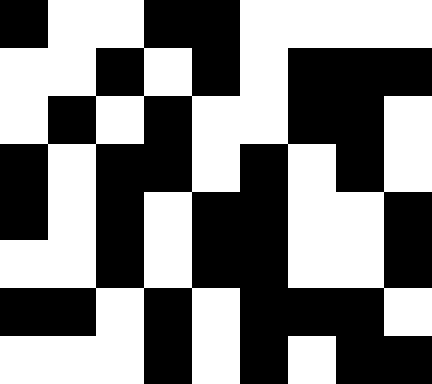[["black", "white", "white", "black", "black", "white", "white", "white", "white"], ["white", "white", "black", "white", "black", "white", "black", "black", "black"], ["white", "black", "white", "black", "white", "white", "black", "black", "white"], ["black", "white", "black", "black", "white", "black", "white", "black", "white"], ["black", "white", "black", "white", "black", "black", "white", "white", "black"], ["white", "white", "black", "white", "black", "black", "white", "white", "black"], ["black", "black", "white", "black", "white", "black", "black", "black", "white"], ["white", "white", "white", "black", "white", "black", "white", "black", "black"]]